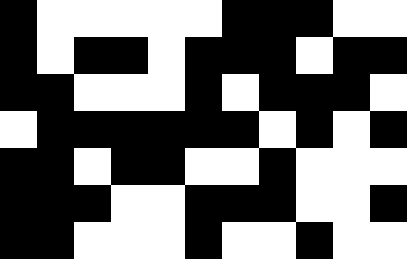[["black", "white", "white", "white", "white", "white", "black", "black", "black", "white", "white"], ["black", "white", "black", "black", "white", "black", "black", "black", "white", "black", "black"], ["black", "black", "white", "white", "white", "black", "white", "black", "black", "black", "white"], ["white", "black", "black", "black", "black", "black", "black", "white", "black", "white", "black"], ["black", "black", "white", "black", "black", "white", "white", "black", "white", "white", "white"], ["black", "black", "black", "white", "white", "black", "black", "black", "white", "white", "black"], ["black", "black", "white", "white", "white", "black", "white", "white", "black", "white", "white"]]